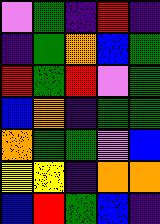[["violet", "green", "indigo", "red", "indigo"], ["indigo", "green", "orange", "blue", "green"], ["red", "green", "red", "violet", "green"], ["blue", "orange", "indigo", "green", "green"], ["orange", "green", "green", "violet", "blue"], ["yellow", "yellow", "indigo", "orange", "orange"], ["blue", "red", "green", "blue", "indigo"]]